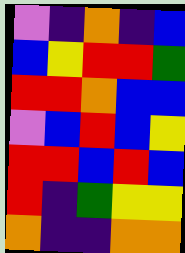[["violet", "indigo", "orange", "indigo", "blue"], ["blue", "yellow", "red", "red", "green"], ["red", "red", "orange", "blue", "blue"], ["violet", "blue", "red", "blue", "yellow"], ["red", "red", "blue", "red", "blue"], ["red", "indigo", "green", "yellow", "yellow"], ["orange", "indigo", "indigo", "orange", "orange"]]